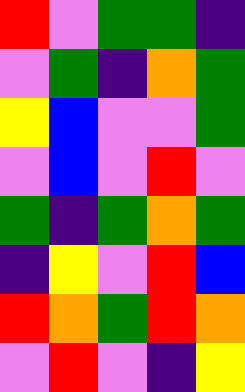[["red", "violet", "green", "green", "indigo"], ["violet", "green", "indigo", "orange", "green"], ["yellow", "blue", "violet", "violet", "green"], ["violet", "blue", "violet", "red", "violet"], ["green", "indigo", "green", "orange", "green"], ["indigo", "yellow", "violet", "red", "blue"], ["red", "orange", "green", "red", "orange"], ["violet", "red", "violet", "indigo", "yellow"]]